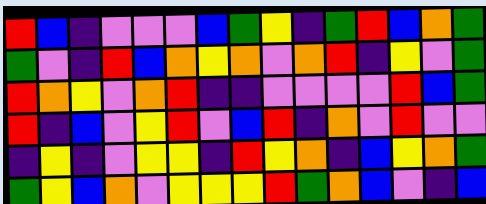[["red", "blue", "indigo", "violet", "violet", "violet", "blue", "green", "yellow", "indigo", "green", "red", "blue", "orange", "green"], ["green", "violet", "indigo", "red", "blue", "orange", "yellow", "orange", "violet", "orange", "red", "indigo", "yellow", "violet", "green"], ["red", "orange", "yellow", "violet", "orange", "red", "indigo", "indigo", "violet", "violet", "violet", "violet", "red", "blue", "green"], ["red", "indigo", "blue", "violet", "yellow", "red", "violet", "blue", "red", "indigo", "orange", "violet", "red", "violet", "violet"], ["indigo", "yellow", "indigo", "violet", "yellow", "yellow", "indigo", "red", "yellow", "orange", "indigo", "blue", "yellow", "orange", "green"], ["green", "yellow", "blue", "orange", "violet", "yellow", "yellow", "yellow", "red", "green", "orange", "blue", "violet", "indigo", "blue"]]